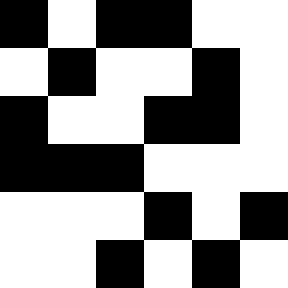[["black", "white", "black", "black", "white", "white"], ["white", "black", "white", "white", "black", "white"], ["black", "white", "white", "black", "black", "white"], ["black", "black", "black", "white", "white", "white"], ["white", "white", "white", "black", "white", "black"], ["white", "white", "black", "white", "black", "white"]]